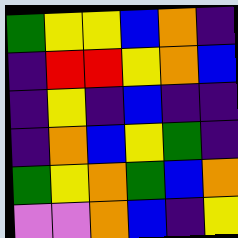[["green", "yellow", "yellow", "blue", "orange", "indigo"], ["indigo", "red", "red", "yellow", "orange", "blue"], ["indigo", "yellow", "indigo", "blue", "indigo", "indigo"], ["indigo", "orange", "blue", "yellow", "green", "indigo"], ["green", "yellow", "orange", "green", "blue", "orange"], ["violet", "violet", "orange", "blue", "indigo", "yellow"]]